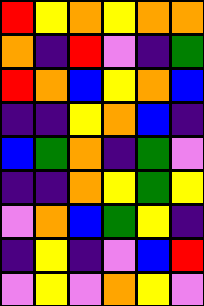[["red", "yellow", "orange", "yellow", "orange", "orange"], ["orange", "indigo", "red", "violet", "indigo", "green"], ["red", "orange", "blue", "yellow", "orange", "blue"], ["indigo", "indigo", "yellow", "orange", "blue", "indigo"], ["blue", "green", "orange", "indigo", "green", "violet"], ["indigo", "indigo", "orange", "yellow", "green", "yellow"], ["violet", "orange", "blue", "green", "yellow", "indigo"], ["indigo", "yellow", "indigo", "violet", "blue", "red"], ["violet", "yellow", "violet", "orange", "yellow", "violet"]]